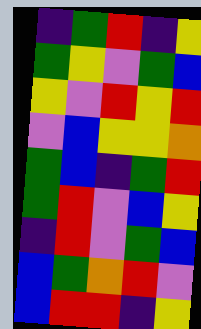[["indigo", "green", "red", "indigo", "yellow"], ["green", "yellow", "violet", "green", "blue"], ["yellow", "violet", "red", "yellow", "red"], ["violet", "blue", "yellow", "yellow", "orange"], ["green", "blue", "indigo", "green", "red"], ["green", "red", "violet", "blue", "yellow"], ["indigo", "red", "violet", "green", "blue"], ["blue", "green", "orange", "red", "violet"], ["blue", "red", "red", "indigo", "yellow"]]